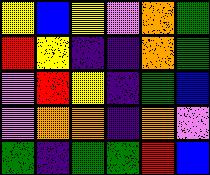[["yellow", "blue", "yellow", "violet", "orange", "green"], ["red", "yellow", "indigo", "indigo", "orange", "green"], ["violet", "red", "yellow", "indigo", "green", "blue"], ["violet", "orange", "orange", "indigo", "orange", "violet"], ["green", "indigo", "green", "green", "red", "blue"]]